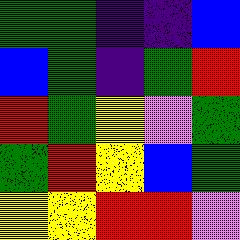[["green", "green", "indigo", "indigo", "blue"], ["blue", "green", "indigo", "green", "red"], ["red", "green", "yellow", "violet", "green"], ["green", "red", "yellow", "blue", "green"], ["yellow", "yellow", "red", "red", "violet"]]